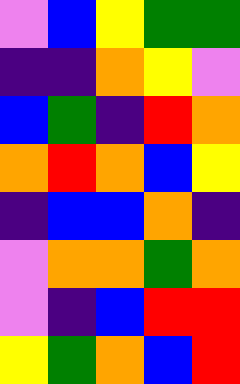[["violet", "blue", "yellow", "green", "green"], ["indigo", "indigo", "orange", "yellow", "violet"], ["blue", "green", "indigo", "red", "orange"], ["orange", "red", "orange", "blue", "yellow"], ["indigo", "blue", "blue", "orange", "indigo"], ["violet", "orange", "orange", "green", "orange"], ["violet", "indigo", "blue", "red", "red"], ["yellow", "green", "orange", "blue", "red"]]